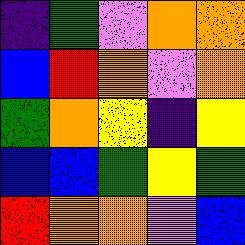[["indigo", "green", "violet", "orange", "orange"], ["blue", "red", "orange", "violet", "orange"], ["green", "orange", "yellow", "indigo", "yellow"], ["blue", "blue", "green", "yellow", "green"], ["red", "orange", "orange", "violet", "blue"]]